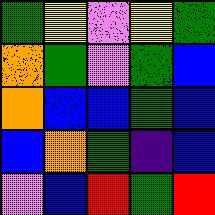[["green", "yellow", "violet", "yellow", "green"], ["orange", "green", "violet", "green", "blue"], ["orange", "blue", "blue", "green", "blue"], ["blue", "orange", "green", "indigo", "blue"], ["violet", "blue", "red", "green", "red"]]